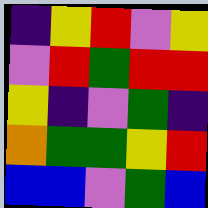[["indigo", "yellow", "red", "violet", "yellow"], ["violet", "red", "green", "red", "red"], ["yellow", "indigo", "violet", "green", "indigo"], ["orange", "green", "green", "yellow", "red"], ["blue", "blue", "violet", "green", "blue"]]